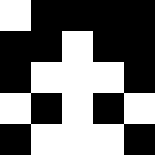[["white", "black", "black", "black", "black"], ["black", "black", "white", "black", "black"], ["black", "white", "white", "white", "black"], ["white", "black", "white", "black", "white"], ["black", "white", "white", "white", "black"]]